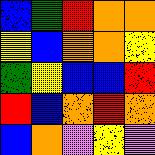[["blue", "green", "red", "orange", "orange"], ["yellow", "blue", "orange", "orange", "yellow"], ["green", "yellow", "blue", "blue", "red"], ["red", "blue", "orange", "red", "orange"], ["blue", "orange", "violet", "yellow", "violet"]]